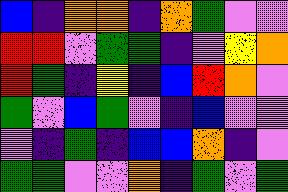[["blue", "indigo", "orange", "orange", "indigo", "orange", "green", "violet", "violet"], ["red", "red", "violet", "green", "green", "indigo", "violet", "yellow", "orange"], ["red", "green", "indigo", "yellow", "indigo", "blue", "red", "orange", "violet"], ["green", "violet", "blue", "green", "violet", "indigo", "blue", "violet", "violet"], ["violet", "indigo", "green", "indigo", "blue", "blue", "orange", "indigo", "violet"], ["green", "green", "violet", "violet", "orange", "indigo", "green", "violet", "green"]]